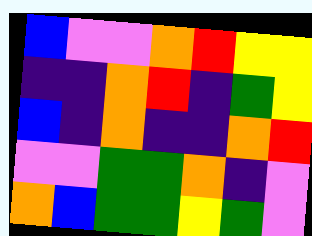[["blue", "violet", "violet", "orange", "red", "yellow", "yellow"], ["indigo", "indigo", "orange", "red", "indigo", "green", "yellow"], ["blue", "indigo", "orange", "indigo", "indigo", "orange", "red"], ["violet", "violet", "green", "green", "orange", "indigo", "violet"], ["orange", "blue", "green", "green", "yellow", "green", "violet"]]